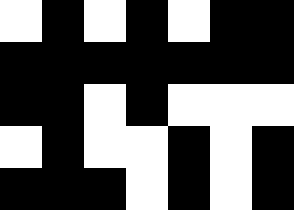[["white", "black", "white", "black", "white", "black", "black"], ["black", "black", "black", "black", "black", "black", "black"], ["black", "black", "white", "black", "white", "white", "white"], ["white", "black", "white", "white", "black", "white", "black"], ["black", "black", "black", "white", "black", "white", "black"]]